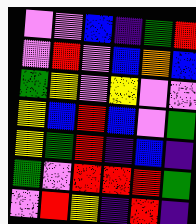[["violet", "violet", "blue", "indigo", "green", "red"], ["violet", "red", "violet", "blue", "orange", "blue"], ["green", "yellow", "violet", "yellow", "violet", "violet"], ["yellow", "blue", "red", "blue", "violet", "green"], ["yellow", "green", "red", "indigo", "blue", "indigo"], ["green", "violet", "red", "red", "red", "green"], ["violet", "red", "yellow", "indigo", "red", "indigo"]]